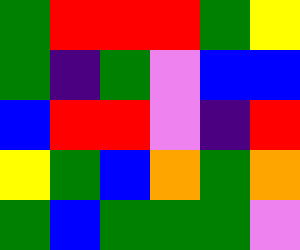[["green", "red", "red", "red", "green", "yellow"], ["green", "indigo", "green", "violet", "blue", "blue"], ["blue", "red", "red", "violet", "indigo", "red"], ["yellow", "green", "blue", "orange", "green", "orange"], ["green", "blue", "green", "green", "green", "violet"]]